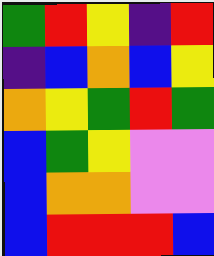[["green", "red", "yellow", "indigo", "red"], ["indigo", "blue", "orange", "blue", "yellow"], ["orange", "yellow", "green", "red", "green"], ["blue", "green", "yellow", "violet", "violet"], ["blue", "orange", "orange", "violet", "violet"], ["blue", "red", "red", "red", "blue"]]